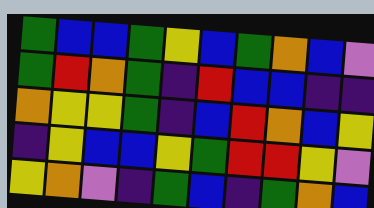[["green", "blue", "blue", "green", "yellow", "blue", "green", "orange", "blue", "violet"], ["green", "red", "orange", "green", "indigo", "red", "blue", "blue", "indigo", "indigo"], ["orange", "yellow", "yellow", "green", "indigo", "blue", "red", "orange", "blue", "yellow"], ["indigo", "yellow", "blue", "blue", "yellow", "green", "red", "red", "yellow", "violet"], ["yellow", "orange", "violet", "indigo", "green", "blue", "indigo", "green", "orange", "blue"]]